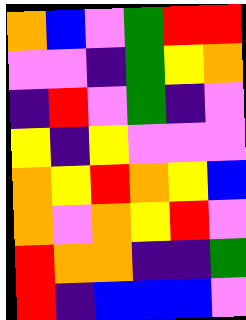[["orange", "blue", "violet", "green", "red", "red"], ["violet", "violet", "indigo", "green", "yellow", "orange"], ["indigo", "red", "violet", "green", "indigo", "violet"], ["yellow", "indigo", "yellow", "violet", "violet", "violet"], ["orange", "yellow", "red", "orange", "yellow", "blue"], ["orange", "violet", "orange", "yellow", "red", "violet"], ["red", "orange", "orange", "indigo", "indigo", "green"], ["red", "indigo", "blue", "blue", "blue", "violet"]]